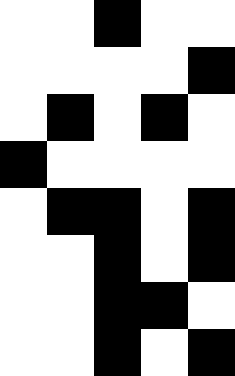[["white", "white", "black", "white", "white"], ["white", "white", "white", "white", "black"], ["white", "black", "white", "black", "white"], ["black", "white", "white", "white", "white"], ["white", "black", "black", "white", "black"], ["white", "white", "black", "white", "black"], ["white", "white", "black", "black", "white"], ["white", "white", "black", "white", "black"]]